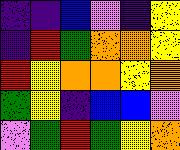[["indigo", "indigo", "blue", "violet", "indigo", "yellow"], ["indigo", "red", "green", "orange", "orange", "yellow"], ["red", "yellow", "orange", "orange", "yellow", "orange"], ["green", "yellow", "indigo", "blue", "blue", "violet"], ["violet", "green", "red", "green", "yellow", "orange"]]